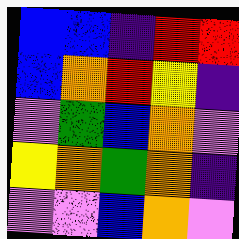[["blue", "blue", "indigo", "red", "red"], ["blue", "orange", "red", "yellow", "indigo"], ["violet", "green", "blue", "orange", "violet"], ["yellow", "orange", "green", "orange", "indigo"], ["violet", "violet", "blue", "orange", "violet"]]